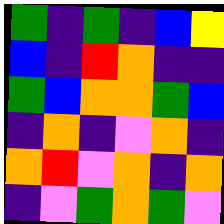[["green", "indigo", "green", "indigo", "blue", "yellow"], ["blue", "indigo", "red", "orange", "indigo", "indigo"], ["green", "blue", "orange", "orange", "green", "blue"], ["indigo", "orange", "indigo", "violet", "orange", "indigo"], ["orange", "red", "violet", "orange", "indigo", "orange"], ["indigo", "violet", "green", "orange", "green", "violet"]]